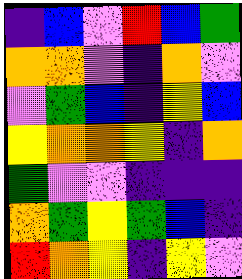[["indigo", "blue", "violet", "red", "blue", "green"], ["orange", "orange", "violet", "indigo", "orange", "violet"], ["violet", "green", "blue", "indigo", "yellow", "blue"], ["yellow", "orange", "orange", "yellow", "indigo", "orange"], ["green", "violet", "violet", "indigo", "indigo", "indigo"], ["orange", "green", "yellow", "green", "blue", "indigo"], ["red", "orange", "yellow", "indigo", "yellow", "violet"]]